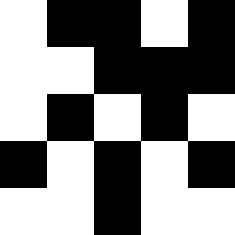[["white", "black", "black", "white", "black"], ["white", "white", "black", "black", "black"], ["white", "black", "white", "black", "white"], ["black", "white", "black", "white", "black"], ["white", "white", "black", "white", "white"]]